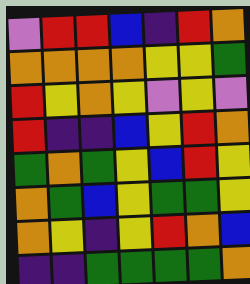[["violet", "red", "red", "blue", "indigo", "red", "orange"], ["orange", "orange", "orange", "orange", "yellow", "yellow", "green"], ["red", "yellow", "orange", "yellow", "violet", "yellow", "violet"], ["red", "indigo", "indigo", "blue", "yellow", "red", "orange"], ["green", "orange", "green", "yellow", "blue", "red", "yellow"], ["orange", "green", "blue", "yellow", "green", "green", "yellow"], ["orange", "yellow", "indigo", "yellow", "red", "orange", "blue"], ["indigo", "indigo", "green", "green", "green", "green", "orange"]]